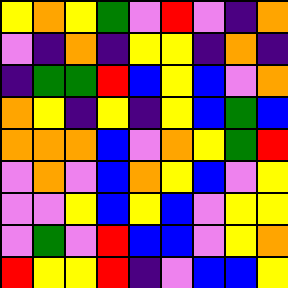[["yellow", "orange", "yellow", "green", "violet", "red", "violet", "indigo", "orange"], ["violet", "indigo", "orange", "indigo", "yellow", "yellow", "indigo", "orange", "indigo"], ["indigo", "green", "green", "red", "blue", "yellow", "blue", "violet", "orange"], ["orange", "yellow", "indigo", "yellow", "indigo", "yellow", "blue", "green", "blue"], ["orange", "orange", "orange", "blue", "violet", "orange", "yellow", "green", "red"], ["violet", "orange", "violet", "blue", "orange", "yellow", "blue", "violet", "yellow"], ["violet", "violet", "yellow", "blue", "yellow", "blue", "violet", "yellow", "yellow"], ["violet", "green", "violet", "red", "blue", "blue", "violet", "yellow", "orange"], ["red", "yellow", "yellow", "red", "indigo", "violet", "blue", "blue", "yellow"]]